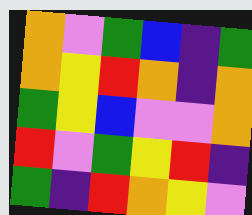[["orange", "violet", "green", "blue", "indigo", "green"], ["orange", "yellow", "red", "orange", "indigo", "orange"], ["green", "yellow", "blue", "violet", "violet", "orange"], ["red", "violet", "green", "yellow", "red", "indigo"], ["green", "indigo", "red", "orange", "yellow", "violet"]]